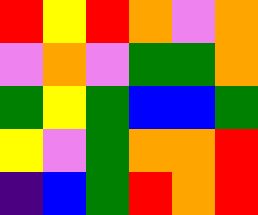[["red", "yellow", "red", "orange", "violet", "orange"], ["violet", "orange", "violet", "green", "green", "orange"], ["green", "yellow", "green", "blue", "blue", "green"], ["yellow", "violet", "green", "orange", "orange", "red"], ["indigo", "blue", "green", "red", "orange", "red"]]